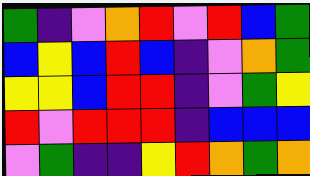[["green", "indigo", "violet", "orange", "red", "violet", "red", "blue", "green"], ["blue", "yellow", "blue", "red", "blue", "indigo", "violet", "orange", "green"], ["yellow", "yellow", "blue", "red", "red", "indigo", "violet", "green", "yellow"], ["red", "violet", "red", "red", "red", "indigo", "blue", "blue", "blue"], ["violet", "green", "indigo", "indigo", "yellow", "red", "orange", "green", "orange"]]